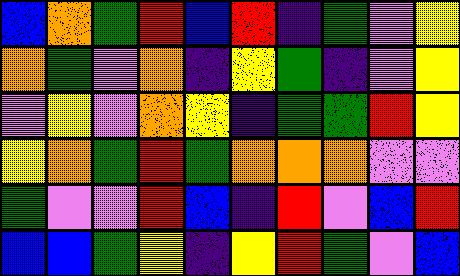[["blue", "orange", "green", "red", "blue", "red", "indigo", "green", "violet", "yellow"], ["orange", "green", "violet", "orange", "indigo", "yellow", "green", "indigo", "violet", "yellow"], ["violet", "yellow", "violet", "orange", "yellow", "indigo", "green", "green", "red", "yellow"], ["yellow", "orange", "green", "red", "green", "orange", "orange", "orange", "violet", "violet"], ["green", "violet", "violet", "red", "blue", "indigo", "red", "violet", "blue", "red"], ["blue", "blue", "green", "yellow", "indigo", "yellow", "red", "green", "violet", "blue"]]